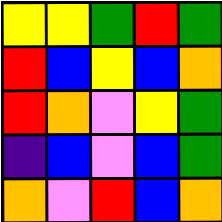[["yellow", "yellow", "green", "red", "green"], ["red", "blue", "yellow", "blue", "orange"], ["red", "orange", "violet", "yellow", "green"], ["indigo", "blue", "violet", "blue", "green"], ["orange", "violet", "red", "blue", "orange"]]